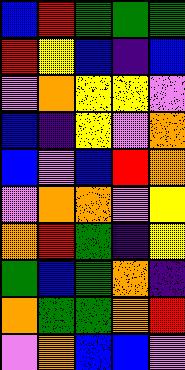[["blue", "red", "green", "green", "green"], ["red", "yellow", "blue", "indigo", "blue"], ["violet", "orange", "yellow", "yellow", "violet"], ["blue", "indigo", "yellow", "violet", "orange"], ["blue", "violet", "blue", "red", "orange"], ["violet", "orange", "orange", "violet", "yellow"], ["orange", "red", "green", "indigo", "yellow"], ["green", "blue", "green", "orange", "indigo"], ["orange", "green", "green", "orange", "red"], ["violet", "orange", "blue", "blue", "violet"]]